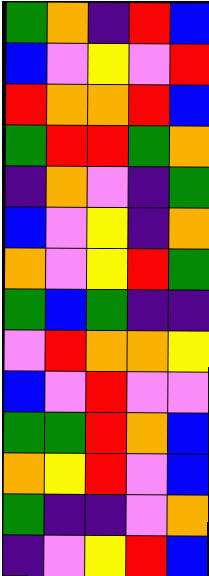[["green", "orange", "indigo", "red", "blue"], ["blue", "violet", "yellow", "violet", "red"], ["red", "orange", "orange", "red", "blue"], ["green", "red", "red", "green", "orange"], ["indigo", "orange", "violet", "indigo", "green"], ["blue", "violet", "yellow", "indigo", "orange"], ["orange", "violet", "yellow", "red", "green"], ["green", "blue", "green", "indigo", "indigo"], ["violet", "red", "orange", "orange", "yellow"], ["blue", "violet", "red", "violet", "violet"], ["green", "green", "red", "orange", "blue"], ["orange", "yellow", "red", "violet", "blue"], ["green", "indigo", "indigo", "violet", "orange"], ["indigo", "violet", "yellow", "red", "blue"]]